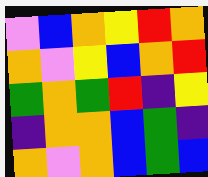[["violet", "blue", "orange", "yellow", "red", "orange"], ["orange", "violet", "yellow", "blue", "orange", "red"], ["green", "orange", "green", "red", "indigo", "yellow"], ["indigo", "orange", "orange", "blue", "green", "indigo"], ["orange", "violet", "orange", "blue", "green", "blue"]]